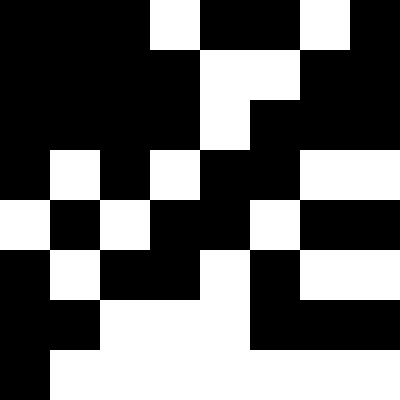[["black", "black", "black", "white", "black", "black", "white", "black"], ["black", "black", "black", "black", "white", "white", "black", "black"], ["black", "black", "black", "black", "white", "black", "black", "black"], ["black", "white", "black", "white", "black", "black", "white", "white"], ["white", "black", "white", "black", "black", "white", "black", "black"], ["black", "white", "black", "black", "white", "black", "white", "white"], ["black", "black", "white", "white", "white", "black", "black", "black"], ["black", "white", "white", "white", "white", "white", "white", "white"]]